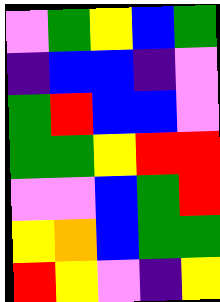[["violet", "green", "yellow", "blue", "green"], ["indigo", "blue", "blue", "indigo", "violet"], ["green", "red", "blue", "blue", "violet"], ["green", "green", "yellow", "red", "red"], ["violet", "violet", "blue", "green", "red"], ["yellow", "orange", "blue", "green", "green"], ["red", "yellow", "violet", "indigo", "yellow"]]